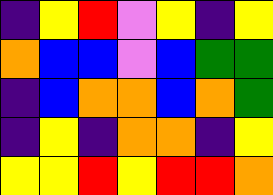[["indigo", "yellow", "red", "violet", "yellow", "indigo", "yellow"], ["orange", "blue", "blue", "violet", "blue", "green", "green"], ["indigo", "blue", "orange", "orange", "blue", "orange", "green"], ["indigo", "yellow", "indigo", "orange", "orange", "indigo", "yellow"], ["yellow", "yellow", "red", "yellow", "red", "red", "orange"]]